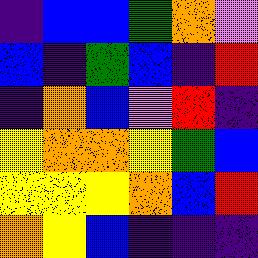[["indigo", "blue", "blue", "green", "orange", "violet"], ["blue", "indigo", "green", "blue", "indigo", "red"], ["indigo", "orange", "blue", "violet", "red", "indigo"], ["yellow", "orange", "orange", "yellow", "green", "blue"], ["yellow", "yellow", "yellow", "orange", "blue", "red"], ["orange", "yellow", "blue", "indigo", "indigo", "indigo"]]